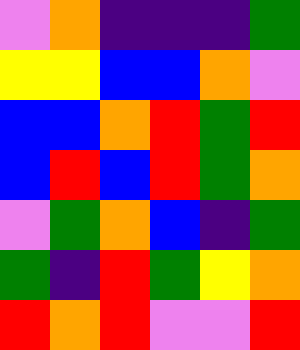[["violet", "orange", "indigo", "indigo", "indigo", "green"], ["yellow", "yellow", "blue", "blue", "orange", "violet"], ["blue", "blue", "orange", "red", "green", "red"], ["blue", "red", "blue", "red", "green", "orange"], ["violet", "green", "orange", "blue", "indigo", "green"], ["green", "indigo", "red", "green", "yellow", "orange"], ["red", "orange", "red", "violet", "violet", "red"]]